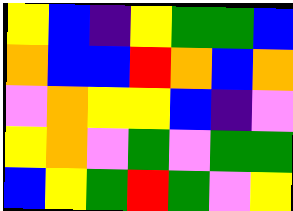[["yellow", "blue", "indigo", "yellow", "green", "green", "blue"], ["orange", "blue", "blue", "red", "orange", "blue", "orange"], ["violet", "orange", "yellow", "yellow", "blue", "indigo", "violet"], ["yellow", "orange", "violet", "green", "violet", "green", "green"], ["blue", "yellow", "green", "red", "green", "violet", "yellow"]]